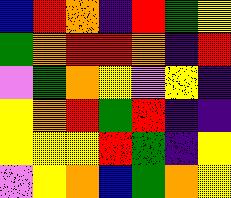[["blue", "red", "orange", "indigo", "red", "green", "yellow"], ["green", "orange", "red", "red", "orange", "indigo", "red"], ["violet", "green", "orange", "yellow", "violet", "yellow", "indigo"], ["yellow", "orange", "red", "green", "red", "indigo", "indigo"], ["yellow", "yellow", "yellow", "red", "green", "indigo", "yellow"], ["violet", "yellow", "orange", "blue", "green", "orange", "yellow"]]